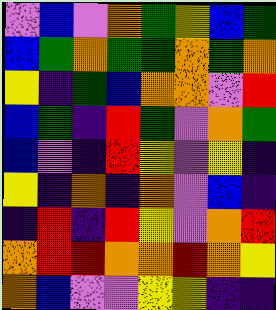[["violet", "blue", "violet", "orange", "green", "yellow", "blue", "green"], ["blue", "green", "orange", "green", "green", "orange", "green", "orange"], ["yellow", "indigo", "green", "blue", "orange", "orange", "violet", "red"], ["blue", "green", "indigo", "red", "green", "violet", "orange", "green"], ["blue", "violet", "indigo", "red", "yellow", "violet", "yellow", "indigo"], ["yellow", "indigo", "orange", "indigo", "orange", "violet", "blue", "indigo"], ["indigo", "red", "indigo", "red", "yellow", "violet", "orange", "red"], ["orange", "red", "red", "orange", "orange", "red", "orange", "yellow"], ["orange", "blue", "violet", "violet", "yellow", "yellow", "indigo", "indigo"]]